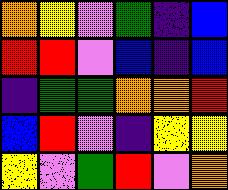[["orange", "yellow", "violet", "green", "indigo", "blue"], ["red", "red", "violet", "blue", "indigo", "blue"], ["indigo", "green", "green", "orange", "orange", "red"], ["blue", "red", "violet", "indigo", "yellow", "yellow"], ["yellow", "violet", "green", "red", "violet", "orange"]]